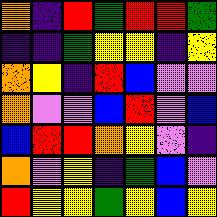[["orange", "indigo", "red", "green", "red", "red", "green"], ["indigo", "indigo", "green", "yellow", "yellow", "indigo", "yellow"], ["orange", "yellow", "indigo", "red", "blue", "violet", "violet"], ["orange", "violet", "violet", "blue", "red", "violet", "blue"], ["blue", "red", "red", "orange", "yellow", "violet", "indigo"], ["orange", "violet", "yellow", "indigo", "green", "blue", "violet"], ["red", "yellow", "yellow", "green", "yellow", "blue", "yellow"]]